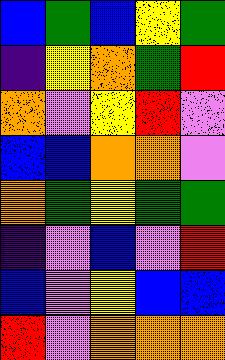[["blue", "green", "blue", "yellow", "green"], ["indigo", "yellow", "orange", "green", "red"], ["orange", "violet", "yellow", "red", "violet"], ["blue", "blue", "orange", "orange", "violet"], ["orange", "green", "yellow", "green", "green"], ["indigo", "violet", "blue", "violet", "red"], ["blue", "violet", "yellow", "blue", "blue"], ["red", "violet", "orange", "orange", "orange"]]